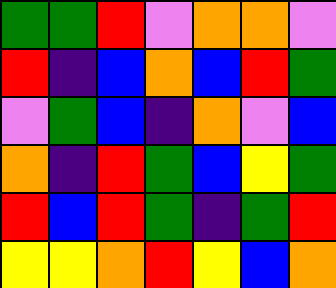[["green", "green", "red", "violet", "orange", "orange", "violet"], ["red", "indigo", "blue", "orange", "blue", "red", "green"], ["violet", "green", "blue", "indigo", "orange", "violet", "blue"], ["orange", "indigo", "red", "green", "blue", "yellow", "green"], ["red", "blue", "red", "green", "indigo", "green", "red"], ["yellow", "yellow", "orange", "red", "yellow", "blue", "orange"]]